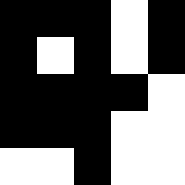[["black", "black", "black", "white", "black"], ["black", "white", "black", "white", "black"], ["black", "black", "black", "black", "white"], ["black", "black", "black", "white", "white"], ["white", "white", "black", "white", "white"]]